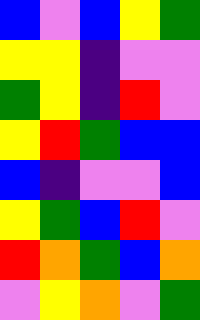[["blue", "violet", "blue", "yellow", "green"], ["yellow", "yellow", "indigo", "violet", "violet"], ["green", "yellow", "indigo", "red", "violet"], ["yellow", "red", "green", "blue", "blue"], ["blue", "indigo", "violet", "violet", "blue"], ["yellow", "green", "blue", "red", "violet"], ["red", "orange", "green", "blue", "orange"], ["violet", "yellow", "orange", "violet", "green"]]